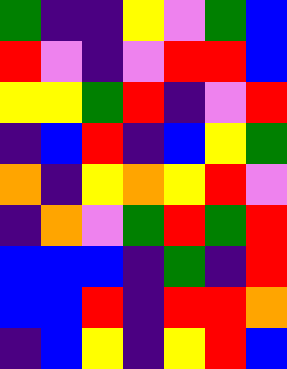[["green", "indigo", "indigo", "yellow", "violet", "green", "blue"], ["red", "violet", "indigo", "violet", "red", "red", "blue"], ["yellow", "yellow", "green", "red", "indigo", "violet", "red"], ["indigo", "blue", "red", "indigo", "blue", "yellow", "green"], ["orange", "indigo", "yellow", "orange", "yellow", "red", "violet"], ["indigo", "orange", "violet", "green", "red", "green", "red"], ["blue", "blue", "blue", "indigo", "green", "indigo", "red"], ["blue", "blue", "red", "indigo", "red", "red", "orange"], ["indigo", "blue", "yellow", "indigo", "yellow", "red", "blue"]]